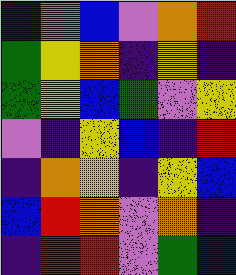[["indigo", "orange", "blue", "violet", "orange", "red"], ["green", "yellow", "orange", "indigo", "yellow", "indigo"], ["green", "yellow", "blue", "green", "violet", "yellow"], ["violet", "indigo", "yellow", "blue", "indigo", "red"], ["indigo", "orange", "yellow", "indigo", "yellow", "blue"], ["blue", "red", "orange", "violet", "orange", "indigo"], ["indigo", "red", "red", "violet", "green", "blue"]]